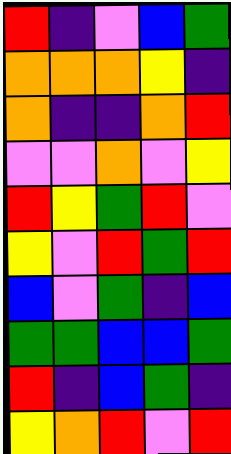[["red", "indigo", "violet", "blue", "green"], ["orange", "orange", "orange", "yellow", "indigo"], ["orange", "indigo", "indigo", "orange", "red"], ["violet", "violet", "orange", "violet", "yellow"], ["red", "yellow", "green", "red", "violet"], ["yellow", "violet", "red", "green", "red"], ["blue", "violet", "green", "indigo", "blue"], ["green", "green", "blue", "blue", "green"], ["red", "indigo", "blue", "green", "indigo"], ["yellow", "orange", "red", "violet", "red"]]